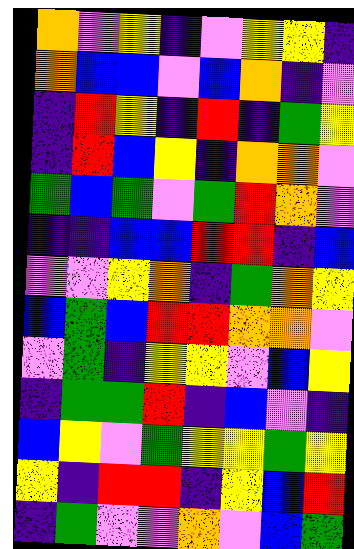[["orange", "violet", "yellow", "indigo", "violet", "yellow", "yellow", "indigo"], ["orange", "blue", "blue", "violet", "blue", "orange", "indigo", "violet"], ["indigo", "red", "yellow", "indigo", "red", "indigo", "green", "yellow"], ["indigo", "red", "blue", "yellow", "indigo", "orange", "orange", "violet"], ["green", "blue", "green", "violet", "green", "red", "orange", "violet"], ["indigo", "indigo", "blue", "blue", "red", "red", "indigo", "blue"], ["violet", "violet", "yellow", "orange", "indigo", "green", "orange", "yellow"], ["blue", "green", "blue", "red", "red", "orange", "orange", "violet"], ["violet", "green", "indigo", "yellow", "yellow", "violet", "blue", "yellow"], ["indigo", "green", "green", "red", "indigo", "blue", "violet", "indigo"], ["blue", "yellow", "violet", "green", "yellow", "yellow", "green", "yellow"], ["yellow", "indigo", "red", "red", "indigo", "yellow", "blue", "red"], ["indigo", "green", "violet", "violet", "orange", "violet", "blue", "green"]]